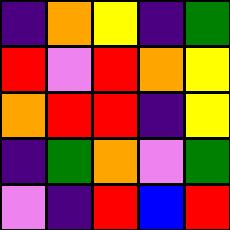[["indigo", "orange", "yellow", "indigo", "green"], ["red", "violet", "red", "orange", "yellow"], ["orange", "red", "red", "indigo", "yellow"], ["indigo", "green", "orange", "violet", "green"], ["violet", "indigo", "red", "blue", "red"]]